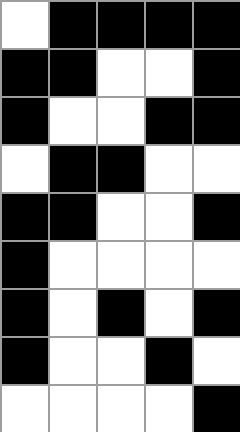[["white", "black", "black", "black", "black"], ["black", "black", "white", "white", "black"], ["black", "white", "white", "black", "black"], ["white", "black", "black", "white", "white"], ["black", "black", "white", "white", "black"], ["black", "white", "white", "white", "white"], ["black", "white", "black", "white", "black"], ["black", "white", "white", "black", "white"], ["white", "white", "white", "white", "black"]]